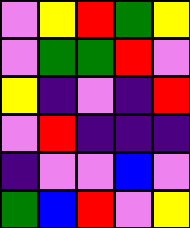[["violet", "yellow", "red", "green", "yellow"], ["violet", "green", "green", "red", "violet"], ["yellow", "indigo", "violet", "indigo", "red"], ["violet", "red", "indigo", "indigo", "indigo"], ["indigo", "violet", "violet", "blue", "violet"], ["green", "blue", "red", "violet", "yellow"]]